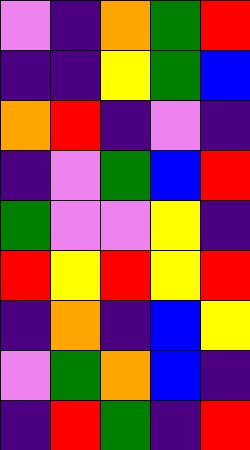[["violet", "indigo", "orange", "green", "red"], ["indigo", "indigo", "yellow", "green", "blue"], ["orange", "red", "indigo", "violet", "indigo"], ["indigo", "violet", "green", "blue", "red"], ["green", "violet", "violet", "yellow", "indigo"], ["red", "yellow", "red", "yellow", "red"], ["indigo", "orange", "indigo", "blue", "yellow"], ["violet", "green", "orange", "blue", "indigo"], ["indigo", "red", "green", "indigo", "red"]]